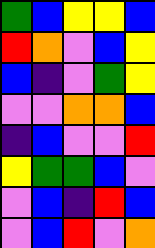[["green", "blue", "yellow", "yellow", "blue"], ["red", "orange", "violet", "blue", "yellow"], ["blue", "indigo", "violet", "green", "yellow"], ["violet", "violet", "orange", "orange", "blue"], ["indigo", "blue", "violet", "violet", "red"], ["yellow", "green", "green", "blue", "violet"], ["violet", "blue", "indigo", "red", "blue"], ["violet", "blue", "red", "violet", "orange"]]